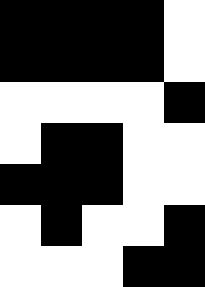[["black", "black", "black", "black", "white"], ["black", "black", "black", "black", "white"], ["white", "white", "white", "white", "black"], ["white", "black", "black", "white", "white"], ["black", "black", "black", "white", "white"], ["white", "black", "white", "white", "black"], ["white", "white", "white", "black", "black"]]